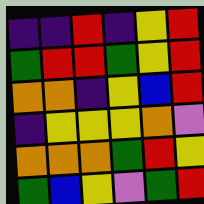[["indigo", "indigo", "red", "indigo", "yellow", "red"], ["green", "red", "red", "green", "yellow", "red"], ["orange", "orange", "indigo", "yellow", "blue", "red"], ["indigo", "yellow", "yellow", "yellow", "orange", "violet"], ["orange", "orange", "orange", "green", "red", "yellow"], ["green", "blue", "yellow", "violet", "green", "red"]]